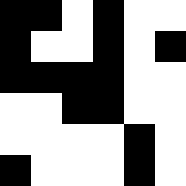[["black", "black", "white", "black", "white", "white"], ["black", "white", "white", "black", "white", "black"], ["black", "black", "black", "black", "white", "white"], ["white", "white", "black", "black", "white", "white"], ["white", "white", "white", "white", "black", "white"], ["black", "white", "white", "white", "black", "white"]]